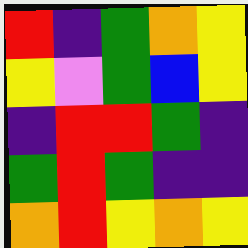[["red", "indigo", "green", "orange", "yellow"], ["yellow", "violet", "green", "blue", "yellow"], ["indigo", "red", "red", "green", "indigo"], ["green", "red", "green", "indigo", "indigo"], ["orange", "red", "yellow", "orange", "yellow"]]